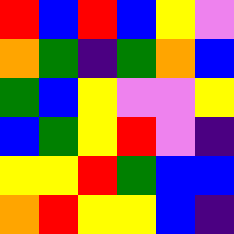[["red", "blue", "red", "blue", "yellow", "violet"], ["orange", "green", "indigo", "green", "orange", "blue"], ["green", "blue", "yellow", "violet", "violet", "yellow"], ["blue", "green", "yellow", "red", "violet", "indigo"], ["yellow", "yellow", "red", "green", "blue", "blue"], ["orange", "red", "yellow", "yellow", "blue", "indigo"]]